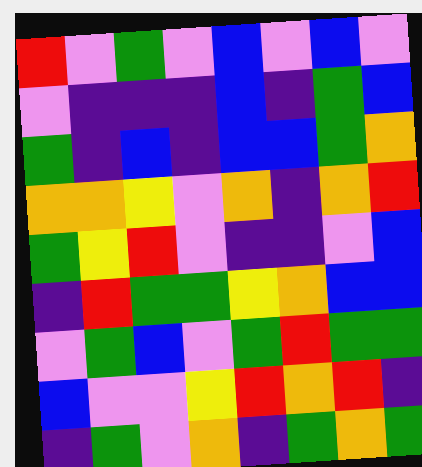[["red", "violet", "green", "violet", "blue", "violet", "blue", "violet"], ["violet", "indigo", "indigo", "indigo", "blue", "indigo", "green", "blue"], ["green", "indigo", "blue", "indigo", "blue", "blue", "green", "orange"], ["orange", "orange", "yellow", "violet", "orange", "indigo", "orange", "red"], ["green", "yellow", "red", "violet", "indigo", "indigo", "violet", "blue"], ["indigo", "red", "green", "green", "yellow", "orange", "blue", "blue"], ["violet", "green", "blue", "violet", "green", "red", "green", "green"], ["blue", "violet", "violet", "yellow", "red", "orange", "red", "indigo"], ["indigo", "green", "violet", "orange", "indigo", "green", "orange", "green"]]